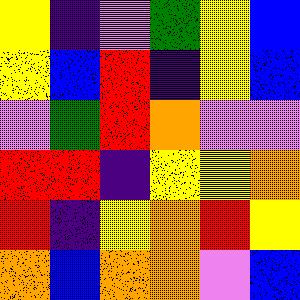[["yellow", "indigo", "violet", "green", "yellow", "blue"], ["yellow", "blue", "red", "indigo", "yellow", "blue"], ["violet", "green", "red", "orange", "violet", "violet"], ["red", "red", "indigo", "yellow", "yellow", "orange"], ["red", "indigo", "yellow", "orange", "red", "yellow"], ["orange", "blue", "orange", "orange", "violet", "blue"]]